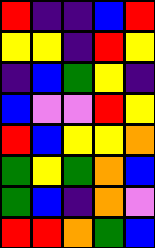[["red", "indigo", "indigo", "blue", "red"], ["yellow", "yellow", "indigo", "red", "yellow"], ["indigo", "blue", "green", "yellow", "indigo"], ["blue", "violet", "violet", "red", "yellow"], ["red", "blue", "yellow", "yellow", "orange"], ["green", "yellow", "green", "orange", "blue"], ["green", "blue", "indigo", "orange", "violet"], ["red", "red", "orange", "green", "blue"]]